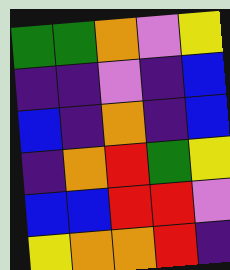[["green", "green", "orange", "violet", "yellow"], ["indigo", "indigo", "violet", "indigo", "blue"], ["blue", "indigo", "orange", "indigo", "blue"], ["indigo", "orange", "red", "green", "yellow"], ["blue", "blue", "red", "red", "violet"], ["yellow", "orange", "orange", "red", "indigo"]]